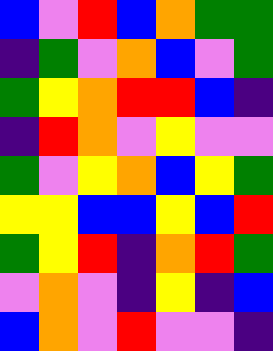[["blue", "violet", "red", "blue", "orange", "green", "green"], ["indigo", "green", "violet", "orange", "blue", "violet", "green"], ["green", "yellow", "orange", "red", "red", "blue", "indigo"], ["indigo", "red", "orange", "violet", "yellow", "violet", "violet"], ["green", "violet", "yellow", "orange", "blue", "yellow", "green"], ["yellow", "yellow", "blue", "blue", "yellow", "blue", "red"], ["green", "yellow", "red", "indigo", "orange", "red", "green"], ["violet", "orange", "violet", "indigo", "yellow", "indigo", "blue"], ["blue", "orange", "violet", "red", "violet", "violet", "indigo"]]